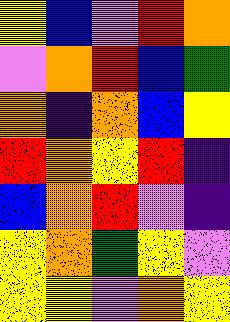[["yellow", "blue", "violet", "red", "orange"], ["violet", "orange", "red", "blue", "green"], ["orange", "indigo", "orange", "blue", "yellow"], ["red", "orange", "yellow", "red", "indigo"], ["blue", "orange", "red", "violet", "indigo"], ["yellow", "orange", "green", "yellow", "violet"], ["yellow", "yellow", "violet", "orange", "yellow"]]